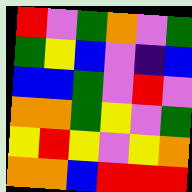[["red", "violet", "green", "orange", "violet", "green"], ["green", "yellow", "blue", "violet", "indigo", "blue"], ["blue", "blue", "green", "violet", "red", "violet"], ["orange", "orange", "green", "yellow", "violet", "green"], ["yellow", "red", "yellow", "violet", "yellow", "orange"], ["orange", "orange", "blue", "red", "red", "red"]]